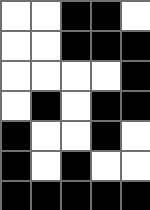[["white", "white", "black", "black", "white"], ["white", "white", "black", "black", "black"], ["white", "white", "white", "white", "black"], ["white", "black", "white", "black", "black"], ["black", "white", "white", "black", "white"], ["black", "white", "black", "white", "white"], ["black", "black", "black", "black", "black"]]